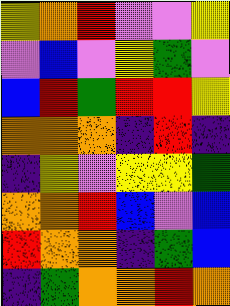[["yellow", "orange", "red", "violet", "violet", "yellow"], ["violet", "blue", "violet", "yellow", "green", "violet"], ["blue", "red", "green", "red", "red", "yellow"], ["orange", "orange", "orange", "indigo", "red", "indigo"], ["indigo", "yellow", "violet", "yellow", "yellow", "green"], ["orange", "orange", "red", "blue", "violet", "blue"], ["red", "orange", "orange", "indigo", "green", "blue"], ["indigo", "green", "orange", "orange", "red", "orange"]]